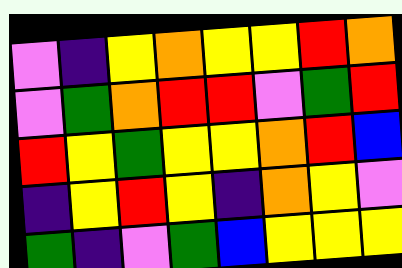[["violet", "indigo", "yellow", "orange", "yellow", "yellow", "red", "orange"], ["violet", "green", "orange", "red", "red", "violet", "green", "red"], ["red", "yellow", "green", "yellow", "yellow", "orange", "red", "blue"], ["indigo", "yellow", "red", "yellow", "indigo", "orange", "yellow", "violet"], ["green", "indigo", "violet", "green", "blue", "yellow", "yellow", "yellow"]]